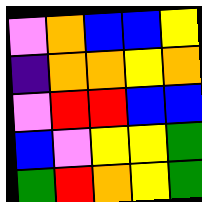[["violet", "orange", "blue", "blue", "yellow"], ["indigo", "orange", "orange", "yellow", "orange"], ["violet", "red", "red", "blue", "blue"], ["blue", "violet", "yellow", "yellow", "green"], ["green", "red", "orange", "yellow", "green"]]